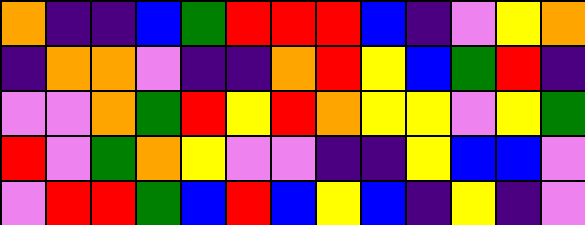[["orange", "indigo", "indigo", "blue", "green", "red", "red", "red", "blue", "indigo", "violet", "yellow", "orange"], ["indigo", "orange", "orange", "violet", "indigo", "indigo", "orange", "red", "yellow", "blue", "green", "red", "indigo"], ["violet", "violet", "orange", "green", "red", "yellow", "red", "orange", "yellow", "yellow", "violet", "yellow", "green"], ["red", "violet", "green", "orange", "yellow", "violet", "violet", "indigo", "indigo", "yellow", "blue", "blue", "violet"], ["violet", "red", "red", "green", "blue", "red", "blue", "yellow", "blue", "indigo", "yellow", "indigo", "violet"]]